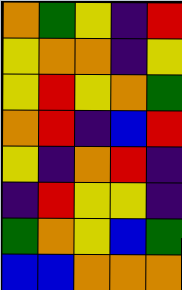[["orange", "green", "yellow", "indigo", "red"], ["yellow", "orange", "orange", "indigo", "yellow"], ["yellow", "red", "yellow", "orange", "green"], ["orange", "red", "indigo", "blue", "red"], ["yellow", "indigo", "orange", "red", "indigo"], ["indigo", "red", "yellow", "yellow", "indigo"], ["green", "orange", "yellow", "blue", "green"], ["blue", "blue", "orange", "orange", "orange"]]